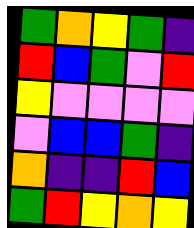[["green", "orange", "yellow", "green", "indigo"], ["red", "blue", "green", "violet", "red"], ["yellow", "violet", "violet", "violet", "violet"], ["violet", "blue", "blue", "green", "indigo"], ["orange", "indigo", "indigo", "red", "blue"], ["green", "red", "yellow", "orange", "yellow"]]